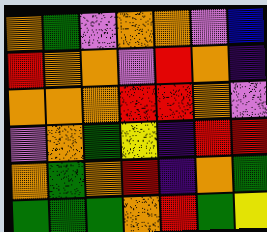[["orange", "green", "violet", "orange", "orange", "violet", "blue"], ["red", "orange", "orange", "violet", "red", "orange", "indigo"], ["orange", "orange", "orange", "red", "red", "orange", "violet"], ["violet", "orange", "green", "yellow", "indigo", "red", "red"], ["orange", "green", "orange", "red", "indigo", "orange", "green"], ["green", "green", "green", "orange", "red", "green", "yellow"]]